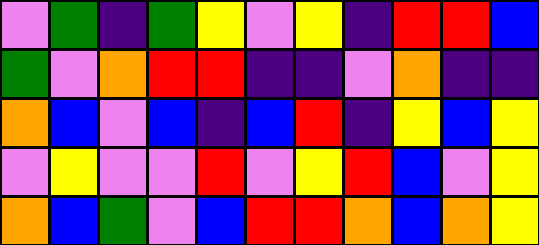[["violet", "green", "indigo", "green", "yellow", "violet", "yellow", "indigo", "red", "red", "blue"], ["green", "violet", "orange", "red", "red", "indigo", "indigo", "violet", "orange", "indigo", "indigo"], ["orange", "blue", "violet", "blue", "indigo", "blue", "red", "indigo", "yellow", "blue", "yellow"], ["violet", "yellow", "violet", "violet", "red", "violet", "yellow", "red", "blue", "violet", "yellow"], ["orange", "blue", "green", "violet", "blue", "red", "red", "orange", "blue", "orange", "yellow"]]